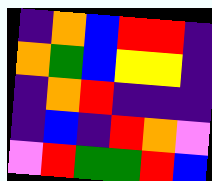[["indigo", "orange", "blue", "red", "red", "indigo"], ["orange", "green", "blue", "yellow", "yellow", "indigo"], ["indigo", "orange", "red", "indigo", "indigo", "indigo"], ["indigo", "blue", "indigo", "red", "orange", "violet"], ["violet", "red", "green", "green", "red", "blue"]]